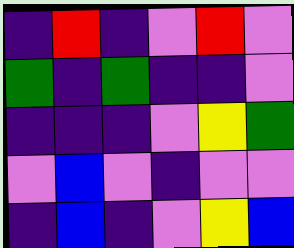[["indigo", "red", "indigo", "violet", "red", "violet"], ["green", "indigo", "green", "indigo", "indigo", "violet"], ["indigo", "indigo", "indigo", "violet", "yellow", "green"], ["violet", "blue", "violet", "indigo", "violet", "violet"], ["indigo", "blue", "indigo", "violet", "yellow", "blue"]]